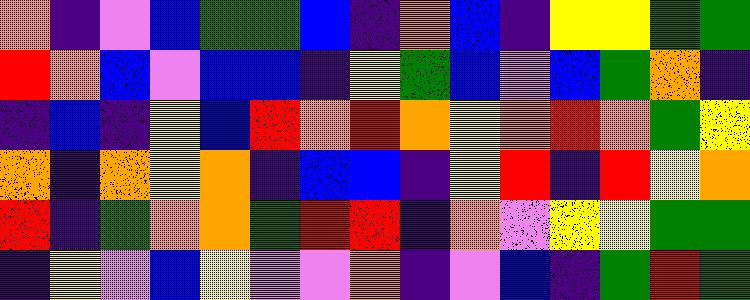[["orange", "indigo", "violet", "blue", "green", "green", "blue", "indigo", "orange", "blue", "indigo", "yellow", "yellow", "green", "green"], ["red", "orange", "blue", "violet", "blue", "blue", "indigo", "yellow", "green", "blue", "violet", "blue", "green", "orange", "indigo"], ["indigo", "blue", "indigo", "yellow", "blue", "red", "orange", "red", "orange", "yellow", "orange", "red", "orange", "green", "yellow"], ["orange", "indigo", "orange", "yellow", "orange", "indigo", "blue", "blue", "indigo", "yellow", "red", "indigo", "red", "yellow", "orange"], ["red", "indigo", "green", "orange", "orange", "green", "red", "red", "indigo", "orange", "violet", "yellow", "yellow", "green", "green"], ["indigo", "yellow", "violet", "blue", "yellow", "violet", "violet", "orange", "indigo", "violet", "blue", "indigo", "green", "red", "green"]]